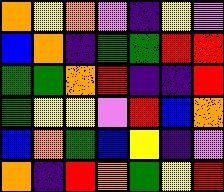[["orange", "yellow", "orange", "violet", "indigo", "yellow", "violet"], ["blue", "orange", "indigo", "green", "green", "red", "red"], ["green", "green", "orange", "red", "indigo", "indigo", "red"], ["green", "yellow", "yellow", "violet", "red", "blue", "orange"], ["blue", "orange", "green", "blue", "yellow", "indigo", "violet"], ["orange", "indigo", "red", "orange", "green", "yellow", "red"]]